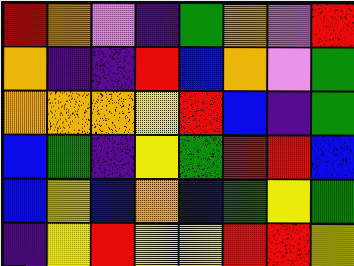[["red", "orange", "violet", "indigo", "green", "orange", "violet", "red"], ["orange", "indigo", "indigo", "red", "blue", "orange", "violet", "green"], ["orange", "orange", "orange", "yellow", "red", "blue", "indigo", "green"], ["blue", "green", "indigo", "yellow", "green", "red", "red", "blue"], ["blue", "yellow", "blue", "orange", "blue", "green", "yellow", "green"], ["indigo", "yellow", "red", "yellow", "yellow", "red", "red", "yellow"]]